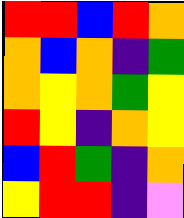[["red", "red", "blue", "red", "orange"], ["orange", "blue", "orange", "indigo", "green"], ["orange", "yellow", "orange", "green", "yellow"], ["red", "yellow", "indigo", "orange", "yellow"], ["blue", "red", "green", "indigo", "orange"], ["yellow", "red", "red", "indigo", "violet"]]